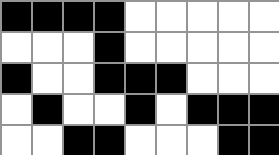[["black", "black", "black", "black", "white", "white", "white", "white", "white"], ["white", "white", "white", "black", "white", "white", "white", "white", "white"], ["black", "white", "white", "black", "black", "black", "white", "white", "white"], ["white", "black", "white", "white", "black", "white", "black", "black", "black"], ["white", "white", "black", "black", "white", "white", "white", "black", "black"]]